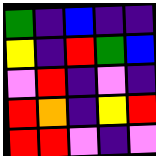[["green", "indigo", "blue", "indigo", "indigo"], ["yellow", "indigo", "red", "green", "blue"], ["violet", "red", "indigo", "violet", "indigo"], ["red", "orange", "indigo", "yellow", "red"], ["red", "red", "violet", "indigo", "violet"]]